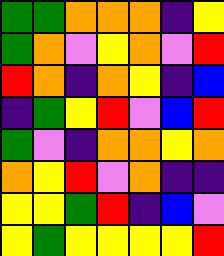[["green", "green", "orange", "orange", "orange", "indigo", "yellow"], ["green", "orange", "violet", "yellow", "orange", "violet", "red"], ["red", "orange", "indigo", "orange", "yellow", "indigo", "blue"], ["indigo", "green", "yellow", "red", "violet", "blue", "red"], ["green", "violet", "indigo", "orange", "orange", "yellow", "orange"], ["orange", "yellow", "red", "violet", "orange", "indigo", "indigo"], ["yellow", "yellow", "green", "red", "indigo", "blue", "violet"], ["yellow", "green", "yellow", "yellow", "yellow", "yellow", "red"]]